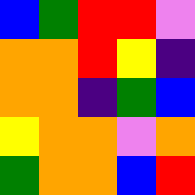[["blue", "green", "red", "red", "violet"], ["orange", "orange", "red", "yellow", "indigo"], ["orange", "orange", "indigo", "green", "blue"], ["yellow", "orange", "orange", "violet", "orange"], ["green", "orange", "orange", "blue", "red"]]